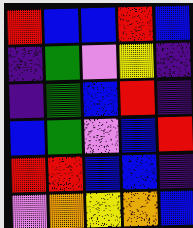[["red", "blue", "blue", "red", "blue"], ["indigo", "green", "violet", "yellow", "indigo"], ["indigo", "green", "blue", "red", "indigo"], ["blue", "green", "violet", "blue", "red"], ["red", "red", "blue", "blue", "indigo"], ["violet", "orange", "yellow", "orange", "blue"]]